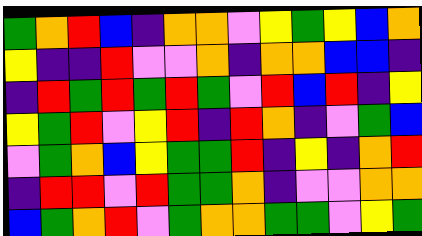[["green", "orange", "red", "blue", "indigo", "orange", "orange", "violet", "yellow", "green", "yellow", "blue", "orange"], ["yellow", "indigo", "indigo", "red", "violet", "violet", "orange", "indigo", "orange", "orange", "blue", "blue", "indigo"], ["indigo", "red", "green", "red", "green", "red", "green", "violet", "red", "blue", "red", "indigo", "yellow"], ["yellow", "green", "red", "violet", "yellow", "red", "indigo", "red", "orange", "indigo", "violet", "green", "blue"], ["violet", "green", "orange", "blue", "yellow", "green", "green", "red", "indigo", "yellow", "indigo", "orange", "red"], ["indigo", "red", "red", "violet", "red", "green", "green", "orange", "indigo", "violet", "violet", "orange", "orange"], ["blue", "green", "orange", "red", "violet", "green", "orange", "orange", "green", "green", "violet", "yellow", "green"]]